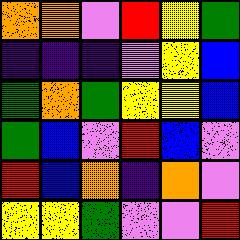[["orange", "orange", "violet", "red", "yellow", "green"], ["indigo", "indigo", "indigo", "violet", "yellow", "blue"], ["green", "orange", "green", "yellow", "yellow", "blue"], ["green", "blue", "violet", "red", "blue", "violet"], ["red", "blue", "orange", "indigo", "orange", "violet"], ["yellow", "yellow", "green", "violet", "violet", "red"]]